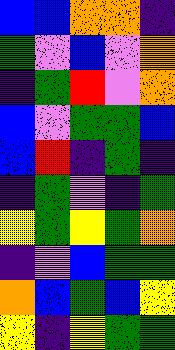[["blue", "blue", "orange", "orange", "indigo"], ["green", "violet", "blue", "violet", "orange"], ["indigo", "green", "red", "violet", "orange"], ["blue", "violet", "green", "green", "blue"], ["blue", "red", "indigo", "green", "indigo"], ["indigo", "green", "violet", "indigo", "green"], ["yellow", "green", "yellow", "green", "orange"], ["indigo", "violet", "blue", "green", "green"], ["orange", "blue", "green", "blue", "yellow"], ["yellow", "indigo", "yellow", "green", "green"]]